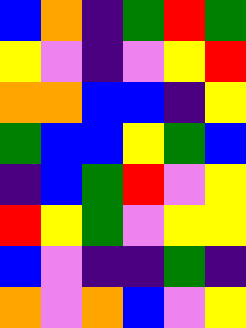[["blue", "orange", "indigo", "green", "red", "green"], ["yellow", "violet", "indigo", "violet", "yellow", "red"], ["orange", "orange", "blue", "blue", "indigo", "yellow"], ["green", "blue", "blue", "yellow", "green", "blue"], ["indigo", "blue", "green", "red", "violet", "yellow"], ["red", "yellow", "green", "violet", "yellow", "yellow"], ["blue", "violet", "indigo", "indigo", "green", "indigo"], ["orange", "violet", "orange", "blue", "violet", "yellow"]]